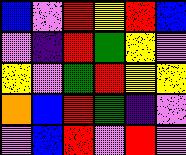[["blue", "violet", "red", "yellow", "red", "blue"], ["violet", "indigo", "red", "green", "yellow", "violet"], ["yellow", "violet", "green", "red", "yellow", "yellow"], ["orange", "blue", "red", "green", "indigo", "violet"], ["violet", "blue", "red", "violet", "red", "violet"]]